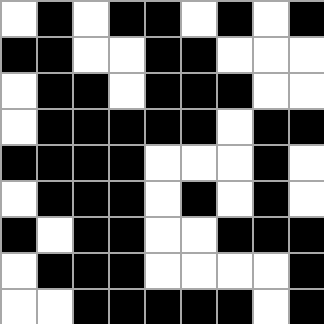[["white", "black", "white", "black", "black", "white", "black", "white", "black"], ["black", "black", "white", "white", "black", "black", "white", "white", "white"], ["white", "black", "black", "white", "black", "black", "black", "white", "white"], ["white", "black", "black", "black", "black", "black", "white", "black", "black"], ["black", "black", "black", "black", "white", "white", "white", "black", "white"], ["white", "black", "black", "black", "white", "black", "white", "black", "white"], ["black", "white", "black", "black", "white", "white", "black", "black", "black"], ["white", "black", "black", "black", "white", "white", "white", "white", "black"], ["white", "white", "black", "black", "black", "black", "black", "white", "black"]]